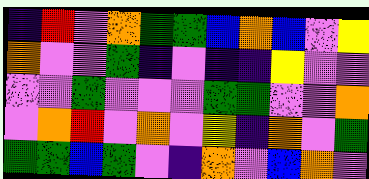[["indigo", "red", "violet", "orange", "green", "green", "blue", "orange", "blue", "violet", "yellow"], ["orange", "violet", "violet", "green", "indigo", "violet", "indigo", "indigo", "yellow", "violet", "violet"], ["violet", "violet", "green", "violet", "violet", "violet", "green", "green", "violet", "violet", "orange"], ["violet", "orange", "red", "violet", "orange", "violet", "yellow", "indigo", "orange", "violet", "green"], ["green", "green", "blue", "green", "violet", "indigo", "orange", "violet", "blue", "orange", "violet"]]